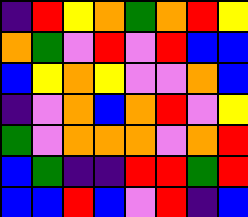[["indigo", "red", "yellow", "orange", "green", "orange", "red", "yellow"], ["orange", "green", "violet", "red", "violet", "red", "blue", "blue"], ["blue", "yellow", "orange", "yellow", "violet", "violet", "orange", "blue"], ["indigo", "violet", "orange", "blue", "orange", "red", "violet", "yellow"], ["green", "violet", "orange", "orange", "orange", "violet", "orange", "red"], ["blue", "green", "indigo", "indigo", "red", "red", "green", "red"], ["blue", "blue", "red", "blue", "violet", "red", "indigo", "blue"]]